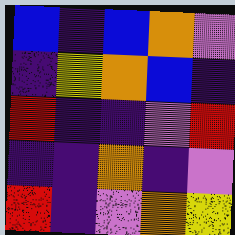[["blue", "indigo", "blue", "orange", "violet"], ["indigo", "yellow", "orange", "blue", "indigo"], ["red", "indigo", "indigo", "violet", "red"], ["indigo", "indigo", "orange", "indigo", "violet"], ["red", "indigo", "violet", "orange", "yellow"]]